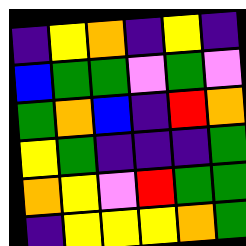[["indigo", "yellow", "orange", "indigo", "yellow", "indigo"], ["blue", "green", "green", "violet", "green", "violet"], ["green", "orange", "blue", "indigo", "red", "orange"], ["yellow", "green", "indigo", "indigo", "indigo", "green"], ["orange", "yellow", "violet", "red", "green", "green"], ["indigo", "yellow", "yellow", "yellow", "orange", "green"]]